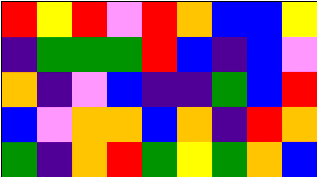[["red", "yellow", "red", "violet", "red", "orange", "blue", "blue", "yellow"], ["indigo", "green", "green", "green", "red", "blue", "indigo", "blue", "violet"], ["orange", "indigo", "violet", "blue", "indigo", "indigo", "green", "blue", "red"], ["blue", "violet", "orange", "orange", "blue", "orange", "indigo", "red", "orange"], ["green", "indigo", "orange", "red", "green", "yellow", "green", "orange", "blue"]]